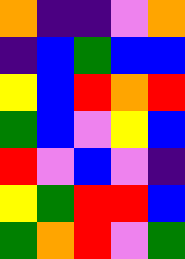[["orange", "indigo", "indigo", "violet", "orange"], ["indigo", "blue", "green", "blue", "blue"], ["yellow", "blue", "red", "orange", "red"], ["green", "blue", "violet", "yellow", "blue"], ["red", "violet", "blue", "violet", "indigo"], ["yellow", "green", "red", "red", "blue"], ["green", "orange", "red", "violet", "green"]]